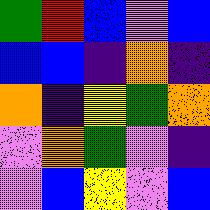[["green", "red", "blue", "violet", "blue"], ["blue", "blue", "indigo", "orange", "indigo"], ["orange", "indigo", "yellow", "green", "orange"], ["violet", "orange", "green", "violet", "indigo"], ["violet", "blue", "yellow", "violet", "blue"]]